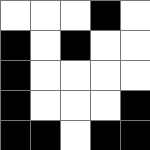[["white", "white", "white", "black", "white"], ["black", "white", "black", "white", "white"], ["black", "white", "white", "white", "white"], ["black", "white", "white", "white", "black"], ["black", "black", "white", "black", "black"]]